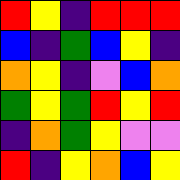[["red", "yellow", "indigo", "red", "red", "red"], ["blue", "indigo", "green", "blue", "yellow", "indigo"], ["orange", "yellow", "indigo", "violet", "blue", "orange"], ["green", "yellow", "green", "red", "yellow", "red"], ["indigo", "orange", "green", "yellow", "violet", "violet"], ["red", "indigo", "yellow", "orange", "blue", "yellow"]]